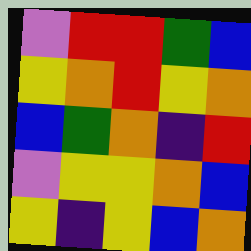[["violet", "red", "red", "green", "blue"], ["yellow", "orange", "red", "yellow", "orange"], ["blue", "green", "orange", "indigo", "red"], ["violet", "yellow", "yellow", "orange", "blue"], ["yellow", "indigo", "yellow", "blue", "orange"]]